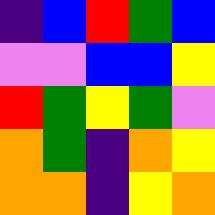[["indigo", "blue", "red", "green", "blue"], ["violet", "violet", "blue", "blue", "yellow"], ["red", "green", "yellow", "green", "violet"], ["orange", "green", "indigo", "orange", "yellow"], ["orange", "orange", "indigo", "yellow", "orange"]]